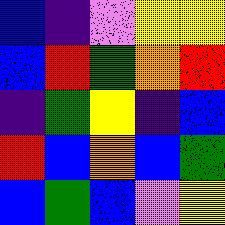[["blue", "indigo", "violet", "yellow", "yellow"], ["blue", "red", "green", "orange", "red"], ["indigo", "green", "yellow", "indigo", "blue"], ["red", "blue", "orange", "blue", "green"], ["blue", "green", "blue", "violet", "yellow"]]